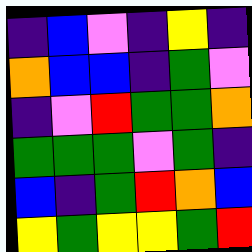[["indigo", "blue", "violet", "indigo", "yellow", "indigo"], ["orange", "blue", "blue", "indigo", "green", "violet"], ["indigo", "violet", "red", "green", "green", "orange"], ["green", "green", "green", "violet", "green", "indigo"], ["blue", "indigo", "green", "red", "orange", "blue"], ["yellow", "green", "yellow", "yellow", "green", "red"]]